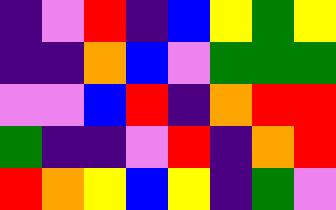[["indigo", "violet", "red", "indigo", "blue", "yellow", "green", "yellow"], ["indigo", "indigo", "orange", "blue", "violet", "green", "green", "green"], ["violet", "violet", "blue", "red", "indigo", "orange", "red", "red"], ["green", "indigo", "indigo", "violet", "red", "indigo", "orange", "red"], ["red", "orange", "yellow", "blue", "yellow", "indigo", "green", "violet"]]